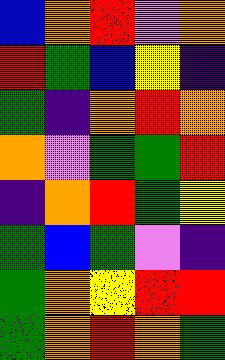[["blue", "orange", "red", "violet", "orange"], ["red", "green", "blue", "yellow", "indigo"], ["green", "indigo", "orange", "red", "orange"], ["orange", "violet", "green", "green", "red"], ["indigo", "orange", "red", "green", "yellow"], ["green", "blue", "green", "violet", "indigo"], ["green", "orange", "yellow", "red", "red"], ["green", "orange", "red", "orange", "green"]]